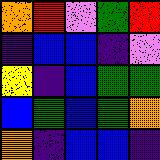[["orange", "red", "violet", "green", "red"], ["indigo", "blue", "blue", "indigo", "violet"], ["yellow", "indigo", "blue", "green", "green"], ["blue", "green", "blue", "green", "orange"], ["orange", "indigo", "blue", "blue", "indigo"]]